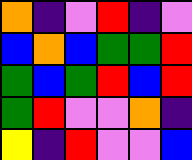[["orange", "indigo", "violet", "red", "indigo", "violet"], ["blue", "orange", "blue", "green", "green", "red"], ["green", "blue", "green", "red", "blue", "red"], ["green", "red", "violet", "violet", "orange", "indigo"], ["yellow", "indigo", "red", "violet", "violet", "blue"]]